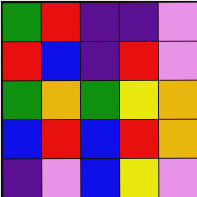[["green", "red", "indigo", "indigo", "violet"], ["red", "blue", "indigo", "red", "violet"], ["green", "orange", "green", "yellow", "orange"], ["blue", "red", "blue", "red", "orange"], ["indigo", "violet", "blue", "yellow", "violet"]]